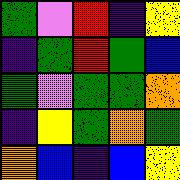[["green", "violet", "red", "indigo", "yellow"], ["indigo", "green", "red", "green", "blue"], ["green", "violet", "green", "green", "orange"], ["indigo", "yellow", "green", "orange", "green"], ["orange", "blue", "indigo", "blue", "yellow"]]